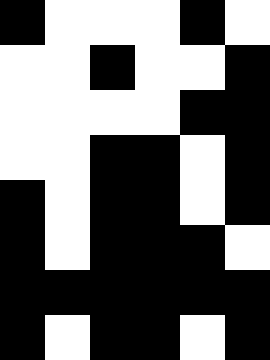[["black", "white", "white", "white", "black", "white"], ["white", "white", "black", "white", "white", "black"], ["white", "white", "white", "white", "black", "black"], ["white", "white", "black", "black", "white", "black"], ["black", "white", "black", "black", "white", "black"], ["black", "white", "black", "black", "black", "white"], ["black", "black", "black", "black", "black", "black"], ["black", "white", "black", "black", "white", "black"]]